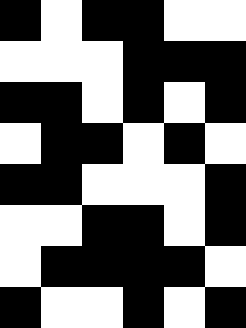[["black", "white", "black", "black", "white", "white"], ["white", "white", "white", "black", "black", "black"], ["black", "black", "white", "black", "white", "black"], ["white", "black", "black", "white", "black", "white"], ["black", "black", "white", "white", "white", "black"], ["white", "white", "black", "black", "white", "black"], ["white", "black", "black", "black", "black", "white"], ["black", "white", "white", "black", "white", "black"]]